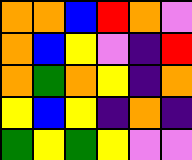[["orange", "orange", "blue", "red", "orange", "violet"], ["orange", "blue", "yellow", "violet", "indigo", "red"], ["orange", "green", "orange", "yellow", "indigo", "orange"], ["yellow", "blue", "yellow", "indigo", "orange", "indigo"], ["green", "yellow", "green", "yellow", "violet", "violet"]]